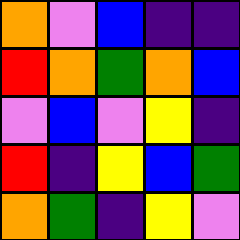[["orange", "violet", "blue", "indigo", "indigo"], ["red", "orange", "green", "orange", "blue"], ["violet", "blue", "violet", "yellow", "indigo"], ["red", "indigo", "yellow", "blue", "green"], ["orange", "green", "indigo", "yellow", "violet"]]